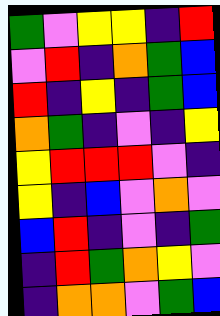[["green", "violet", "yellow", "yellow", "indigo", "red"], ["violet", "red", "indigo", "orange", "green", "blue"], ["red", "indigo", "yellow", "indigo", "green", "blue"], ["orange", "green", "indigo", "violet", "indigo", "yellow"], ["yellow", "red", "red", "red", "violet", "indigo"], ["yellow", "indigo", "blue", "violet", "orange", "violet"], ["blue", "red", "indigo", "violet", "indigo", "green"], ["indigo", "red", "green", "orange", "yellow", "violet"], ["indigo", "orange", "orange", "violet", "green", "blue"]]